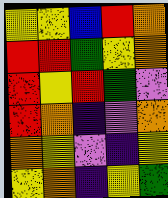[["yellow", "yellow", "blue", "red", "orange"], ["red", "red", "green", "yellow", "orange"], ["red", "yellow", "red", "green", "violet"], ["red", "orange", "indigo", "violet", "orange"], ["orange", "yellow", "violet", "indigo", "yellow"], ["yellow", "orange", "indigo", "yellow", "green"]]